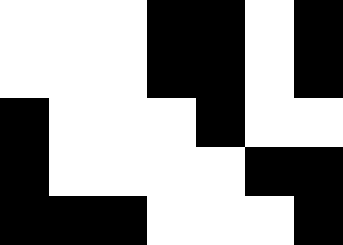[["white", "white", "white", "black", "black", "white", "black"], ["white", "white", "white", "black", "black", "white", "black"], ["black", "white", "white", "white", "black", "white", "white"], ["black", "white", "white", "white", "white", "black", "black"], ["black", "black", "black", "white", "white", "white", "black"]]